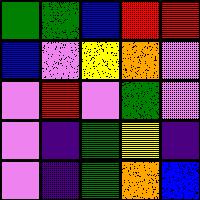[["green", "green", "blue", "red", "red"], ["blue", "violet", "yellow", "orange", "violet"], ["violet", "red", "violet", "green", "violet"], ["violet", "indigo", "green", "yellow", "indigo"], ["violet", "indigo", "green", "orange", "blue"]]